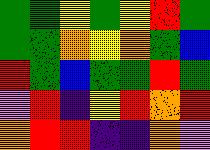[["green", "green", "yellow", "green", "yellow", "red", "green"], ["green", "green", "orange", "yellow", "orange", "green", "blue"], ["red", "green", "blue", "green", "green", "red", "green"], ["violet", "red", "indigo", "yellow", "red", "orange", "red"], ["orange", "red", "red", "indigo", "indigo", "orange", "violet"]]